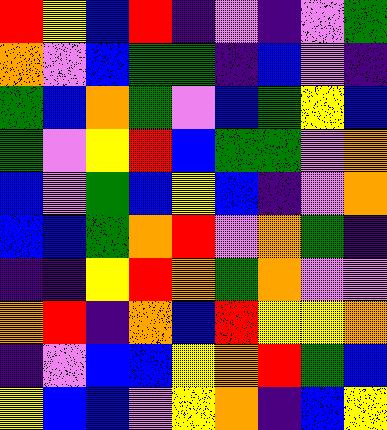[["red", "yellow", "blue", "red", "indigo", "violet", "indigo", "violet", "green"], ["orange", "violet", "blue", "green", "green", "indigo", "blue", "violet", "indigo"], ["green", "blue", "orange", "green", "violet", "blue", "green", "yellow", "blue"], ["green", "violet", "yellow", "red", "blue", "green", "green", "violet", "orange"], ["blue", "violet", "green", "blue", "yellow", "blue", "indigo", "violet", "orange"], ["blue", "blue", "green", "orange", "red", "violet", "orange", "green", "indigo"], ["indigo", "indigo", "yellow", "red", "orange", "green", "orange", "violet", "violet"], ["orange", "red", "indigo", "orange", "blue", "red", "yellow", "yellow", "orange"], ["indigo", "violet", "blue", "blue", "yellow", "orange", "red", "green", "blue"], ["yellow", "blue", "blue", "violet", "yellow", "orange", "indigo", "blue", "yellow"]]